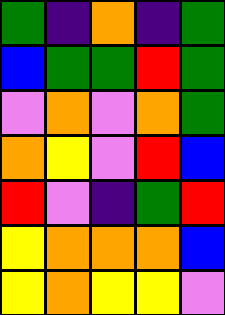[["green", "indigo", "orange", "indigo", "green"], ["blue", "green", "green", "red", "green"], ["violet", "orange", "violet", "orange", "green"], ["orange", "yellow", "violet", "red", "blue"], ["red", "violet", "indigo", "green", "red"], ["yellow", "orange", "orange", "orange", "blue"], ["yellow", "orange", "yellow", "yellow", "violet"]]